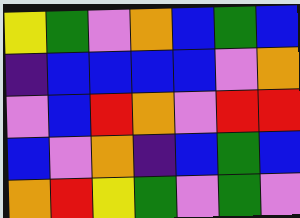[["yellow", "green", "violet", "orange", "blue", "green", "blue"], ["indigo", "blue", "blue", "blue", "blue", "violet", "orange"], ["violet", "blue", "red", "orange", "violet", "red", "red"], ["blue", "violet", "orange", "indigo", "blue", "green", "blue"], ["orange", "red", "yellow", "green", "violet", "green", "violet"]]